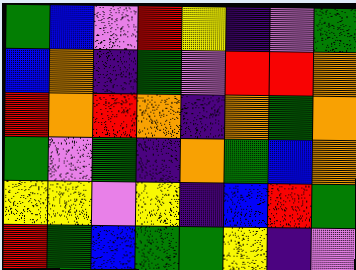[["green", "blue", "violet", "red", "yellow", "indigo", "violet", "green"], ["blue", "orange", "indigo", "green", "violet", "red", "red", "orange"], ["red", "orange", "red", "orange", "indigo", "orange", "green", "orange"], ["green", "violet", "green", "indigo", "orange", "green", "blue", "orange"], ["yellow", "yellow", "violet", "yellow", "indigo", "blue", "red", "green"], ["red", "green", "blue", "green", "green", "yellow", "indigo", "violet"]]